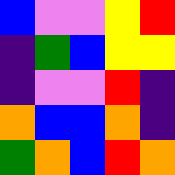[["blue", "violet", "violet", "yellow", "red"], ["indigo", "green", "blue", "yellow", "yellow"], ["indigo", "violet", "violet", "red", "indigo"], ["orange", "blue", "blue", "orange", "indigo"], ["green", "orange", "blue", "red", "orange"]]